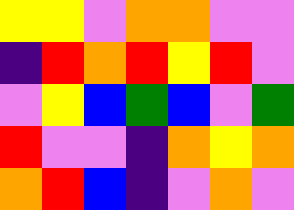[["yellow", "yellow", "violet", "orange", "orange", "violet", "violet"], ["indigo", "red", "orange", "red", "yellow", "red", "violet"], ["violet", "yellow", "blue", "green", "blue", "violet", "green"], ["red", "violet", "violet", "indigo", "orange", "yellow", "orange"], ["orange", "red", "blue", "indigo", "violet", "orange", "violet"]]